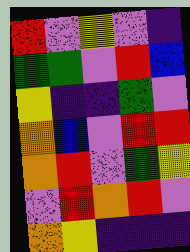[["red", "violet", "yellow", "violet", "indigo"], ["green", "green", "violet", "red", "blue"], ["yellow", "indigo", "indigo", "green", "violet"], ["orange", "blue", "violet", "red", "red"], ["orange", "red", "violet", "green", "yellow"], ["violet", "red", "orange", "red", "violet"], ["orange", "yellow", "indigo", "indigo", "indigo"]]